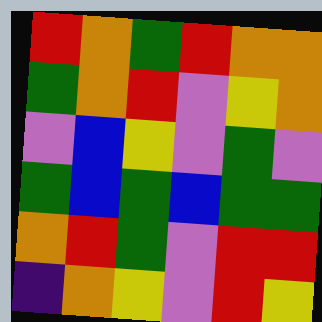[["red", "orange", "green", "red", "orange", "orange"], ["green", "orange", "red", "violet", "yellow", "orange"], ["violet", "blue", "yellow", "violet", "green", "violet"], ["green", "blue", "green", "blue", "green", "green"], ["orange", "red", "green", "violet", "red", "red"], ["indigo", "orange", "yellow", "violet", "red", "yellow"]]